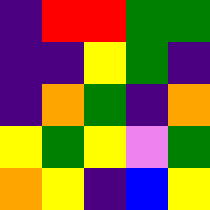[["indigo", "red", "red", "green", "green"], ["indigo", "indigo", "yellow", "green", "indigo"], ["indigo", "orange", "green", "indigo", "orange"], ["yellow", "green", "yellow", "violet", "green"], ["orange", "yellow", "indigo", "blue", "yellow"]]